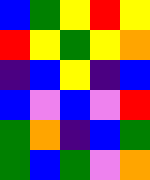[["blue", "green", "yellow", "red", "yellow"], ["red", "yellow", "green", "yellow", "orange"], ["indigo", "blue", "yellow", "indigo", "blue"], ["blue", "violet", "blue", "violet", "red"], ["green", "orange", "indigo", "blue", "green"], ["green", "blue", "green", "violet", "orange"]]